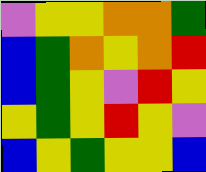[["violet", "yellow", "yellow", "orange", "orange", "green"], ["blue", "green", "orange", "yellow", "orange", "red"], ["blue", "green", "yellow", "violet", "red", "yellow"], ["yellow", "green", "yellow", "red", "yellow", "violet"], ["blue", "yellow", "green", "yellow", "yellow", "blue"]]